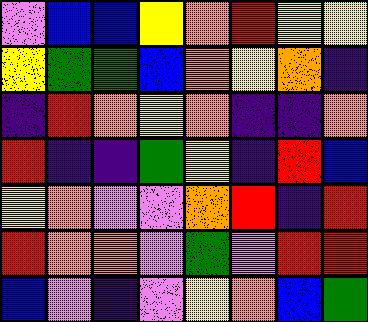[["violet", "blue", "blue", "yellow", "orange", "red", "yellow", "yellow"], ["yellow", "green", "green", "blue", "orange", "yellow", "orange", "indigo"], ["indigo", "red", "orange", "yellow", "orange", "indigo", "indigo", "orange"], ["red", "indigo", "indigo", "green", "yellow", "indigo", "red", "blue"], ["yellow", "orange", "violet", "violet", "orange", "red", "indigo", "red"], ["red", "orange", "orange", "violet", "green", "violet", "red", "red"], ["blue", "violet", "indigo", "violet", "yellow", "orange", "blue", "green"]]